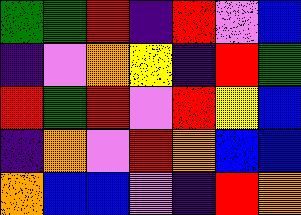[["green", "green", "red", "indigo", "red", "violet", "blue"], ["indigo", "violet", "orange", "yellow", "indigo", "red", "green"], ["red", "green", "red", "violet", "red", "yellow", "blue"], ["indigo", "orange", "violet", "red", "orange", "blue", "blue"], ["orange", "blue", "blue", "violet", "indigo", "red", "orange"]]